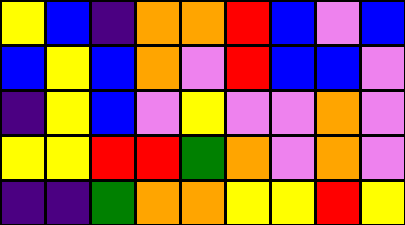[["yellow", "blue", "indigo", "orange", "orange", "red", "blue", "violet", "blue"], ["blue", "yellow", "blue", "orange", "violet", "red", "blue", "blue", "violet"], ["indigo", "yellow", "blue", "violet", "yellow", "violet", "violet", "orange", "violet"], ["yellow", "yellow", "red", "red", "green", "orange", "violet", "orange", "violet"], ["indigo", "indigo", "green", "orange", "orange", "yellow", "yellow", "red", "yellow"]]